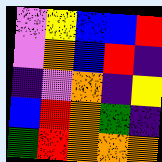[["violet", "yellow", "blue", "blue", "red"], ["violet", "orange", "blue", "red", "indigo"], ["indigo", "violet", "orange", "indigo", "yellow"], ["blue", "red", "orange", "green", "indigo"], ["green", "red", "orange", "orange", "orange"]]